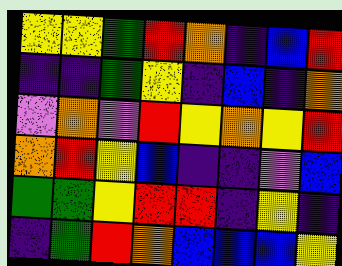[["yellow", "yellow", "green", "red", "orange", "indigo", "blue", "red"], ["indigo", "indigo", "green", "yellow", "indigo", "blue", "indigo", "orange"], ["violet", "orange", "violet", "red", "yellow", "orange", "yellow", "red"], ["orange", "red", "yellow", "blue", "indigo", "indigo", "violet", "blue"], ["green", "green", "yellow", "red", "red", "indigo", "yellow", "indigo"], ["indigo", "green", "red", "orange", "blue", "blue", "blue", "yellow"]]